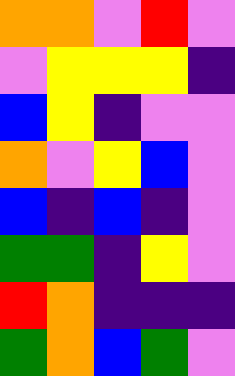[["orange", "orange", "violet", "red", "violet"], ["violet", "yellow", "yellow", "yellow", "indigo"], ["blue", "yellow", "indigo", "violet", "violet"], ["orange", "violet", "yellow", "blue", "violet"], ["blue", "indigo", "blue", "indigo", "violet"], ["green", "green", "indigo", "yellow", "violet"], ["red", "orange", "indigo", "indigo", "indigo"], ["green", "orange", "blue", "green", "violet"]]